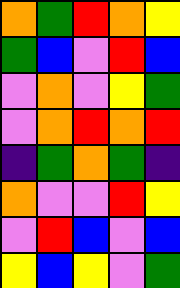[["orange", "green", "red", "orange", "yellow"], ["green", "blue", "violet", "red", "blue"], ["violet", "orange", "violet", "yellow", "green"], ["violet", "orange", "red", "orange", "red"], ["indigo", "green", "orange", "green", "indigo"], ["orange", "violet", "violet", "red", "yellow"], ["violet", "red", "blue", "violet", "blue"], ["yellow", "blue", "yellow", "violet", "green"]]